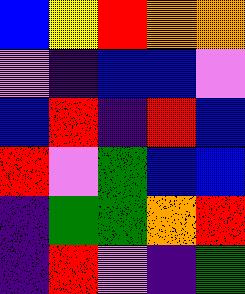[["blue", "yellow", "red", "orange", "orange"], ["violet", "indigo", "blue", "blue", "violet"], ["blue", "red", "indigo", "red", "blue"], ["red", "violet", "green", "blue", "blue"], ["indigo", "green", "green", "orange", "red"], ["indigo", "red", "violet", "indigo", "green"]]